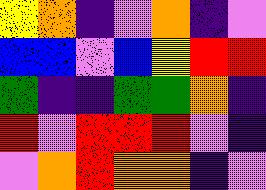[["yellow", "orange", "indigo", "violet", "orange", "indigo", "violet"], ["blue", "blue", "violet", "blue", "yellow", "red", "red"], ["green", "indigo", "indigo", "green", "green", "orange", "indigo"], ["red", "violet", "red", "red", "red", "violet", "indigo"], ["violet", "orange", "red", "orange", "orange", "indigo", "violet"]]